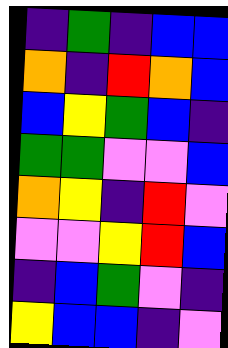[["indigo", "green", "indigo", "blue", "blue"], ["orange", "indigo", "red", "orange", "blue"], ["blue", "yellow", "green", "blue", "indigo"], ["green", "green", "violet", "violet", "blue"], ["orange", "yellow", "indigo", "red", "violet"], ["violet", "violet", "yellow", "red", "blue"], ["indigo", "blue", "green", "violet", "indigo"], ["yellow", "blue", "blue", "indigo", "violet"]]